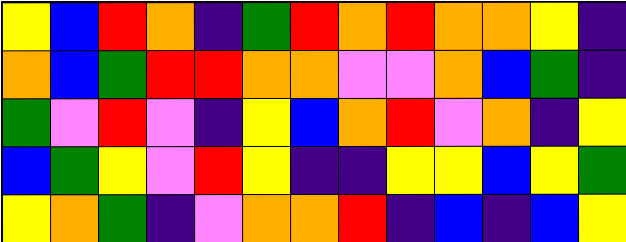[["yellow", "blue", "red", "orange", "indigo", "green", "red", "orange", "red", "orange", "orange", "yellow", "indigo"], ["orange", "blue", "green", "red", "red", "orange", "orange", "violet", "violet", "orange", "blue", "green", "indigo"], ["green", "violet", "red", "violet", "indigo", "yellow", "blue", "orange", "red", "violet", "orange", "indigo", "yellow"], ["blue", "green", "yellow", "violet", "red", "yellow", "indigo", "indigo", "yellow", "yellow", "blue", "yellow", "green"], ["yellow", "orange", "green", "indigo", "violet", "orange", "orange", "red", "indigo", "blue", "indigo", "blue", "yellow"]]